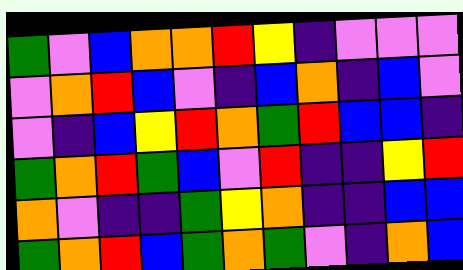[["green", "violet", "blue", "orange", "orange", "red", "yellow", "indigo", "violet", "violet", "violet"], ["violet", "orange", "red", "blue", "violet", "indigo", "blue", "orange", "indigo", "blue", "violet"], ["violet", "indigo", "blue", "yellow", "red", "orange", "green", "red", "blue", "blue", "indigo"], ["green", "orange", "red", "green", "blue", "violet", "red", "indigo", "indigo", "yellow", "red"], ["orange", "violet", "indigo", "indigo", "green", "yellow", "orange", "indigo", "indigo", "blue", "blue"], ["green", "orange", "red", "blue", "green", "orange", "green", "violet", "indigo", "orange", "blue"]]